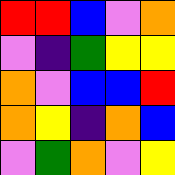[["red", "red", "blue", "violet", "orange"], ["violet", "indigo", "green", "yellow", "yellow"], ["orange", "violet", "blue", "blue", "red"], ["orange", "yellow", "indigo", "orange", "blue"], ["violet", "green", "orange", "violet", "yellow"]]